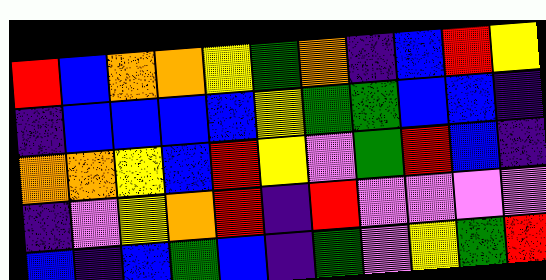[["red", "blue", "orange", "orange", "yellow", "green", "orange", "indigo", "blue", "red", "yellow"], ["indigo", "blue", "blue", "blue", "blue", "yellow", "green", "green", "blue", "blue", "indigo"], ["orange", "orange", "yellow", "blue", "red", "yellow", "violet", "green", "red", "blue", "indigo"], ["indigo", "violet", "yellow", "orange", "red", "indigo", "red", "violet", "violet", "violet", "violet"], ["blue", "indigo", "blue", "green", "blue", "indigo", "green", "violet", "yellow", "green", "red"]]